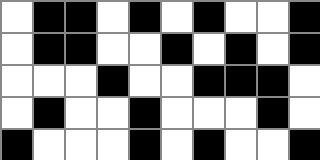[["white", "black", "black", "white", "black", "white", "black", "white", "white", "black"], ["white", "black", "black", "white", "white", "black", "white", "black", "white", "black"], ["white", "white", "white", "black", "white", "white", "black", "black", "black", "white"], ["white", "black", "white", "white", "black", "white", "white", "white", "black", "white"], ["black", "white", "white", "white", "black", "white", "black", "white", "white", "black"]]